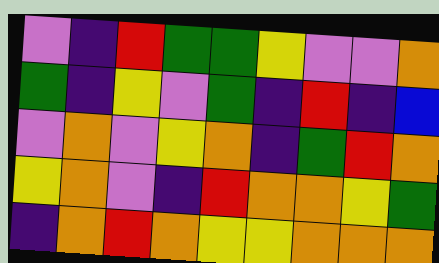[["violet", "indigo", "red", "green", "green", "yellow", "violet", "violet", "orange"], ["green", "indigo", "yellow", "violet", "green", "indigo", "red", "indigo", "blue"], ["violet", "orange", "violet", "yellow", "orange", "indigo", "green", "red", "orange"], ["yellow", "orange", "violet", "indigo", "red", "orange", "orange", "yellow", "green"], ["indigo", "orange", "red", "orange", "yellow", "yellow", "orange", "orange", "orange"]]